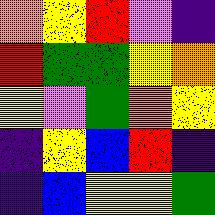[["orange", "yellow", "red", "violet", "indigo"], ["red", "green", "green", "yellow", "orange"], ["yellow", "violet", "green", "orange", "yellow"], ["indigo", "yellow", "blue", "red", "indigo"], ["indigo", "blue", "yellow", "yellow", "green"]]